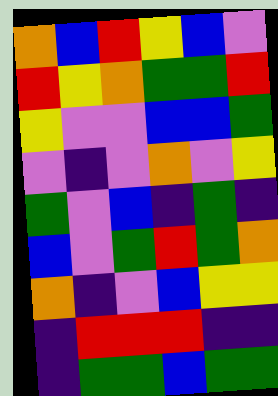[["orange", "blue", "red", "yellow", "blue", "violet"], ["red", "yellow", "orange", "green", "green", "red"], ["yellow", "violet", "violet", "blue", "blue", "green"], ["violet", "indigo", "violet", "orange", "violet", "yellow"], ["green", "violet", "blue", "indigo", "green", "indigo"], ["blue", "violet", "green", "red", "green", "orange"], ["orange", "indigo", "violet", "blue", "yellow", "yellow"], ["indigo", "red", "red", "red", "indigo", "indigo"], ["indigo", "green", "green", "blue", "green", "green"]]